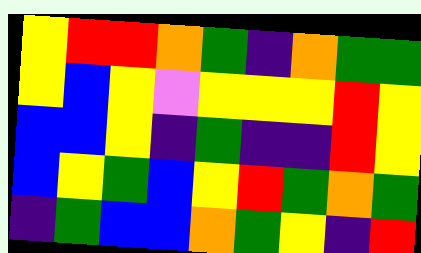[["yellow", "red", "red", "orange", "green", "indigo", "orange", "green", "green"], ["yellow", "blue", "yellow", "violet", "yellow", "yellow", "yellow", "red", "yellow"], ["blue", "blue", "yellow", "indigo", "green", "indigo", "indigo", "red", "yellow"], ["blue", "yellow", "green", "blue", "yellow", "red", "green", "orange", "green"], ["indigo", "green", "blue", "blue", "orange", "green", "yellow", "indigo", "red"]]